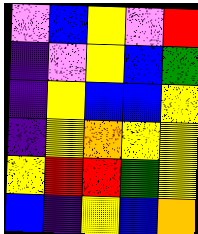[["violet", "blue", "yellow", "violet", "red"], ["indigo", "violet", "yellow", "blue", "green"], ["indigo", "yellow", "blue", "blue", "yellow"], ["indigo", "yellow", "orange", "yellow", "yellow"], ["yellow", "red", "red", "green", "yellow"], ["blue", "indigo", "yellow", "blue", "orange"]]